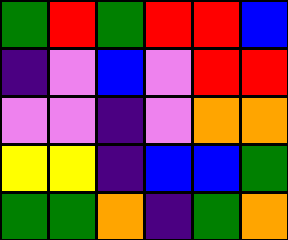[["green", "red", "green", "red", "red", "blue"], ["indigo", "violet", "blue", "violet", "red", "red"], ["violet", "violet", "indigo", "violet", "orange", "orange"], ["yellow", "yellow", "indigo", "blue", "blue", "green"], ["green", "green", "orange", "indigo", "green", "orange"]]